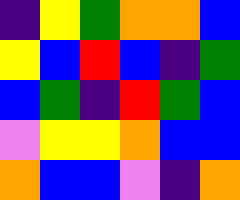[["indigo", "yellow", "green", "orange", "orange", "blue"], ["yellow", "blue", "red", "blue", "indigo", "green"], ["blue", "green", "indigo", "red", "green", "blue"], ["violet", "yellow", "yellow", "orange", "blue", "blue"], ["orange", "blue", "blue", "violet", "indigo", "orange"]]